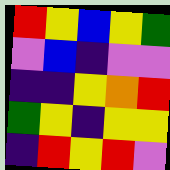[["red", "yellow", "blue", "yellow", "green"], ["violet", "blue", "indigo", "violet", "violet"], ["indigo", "indigo", "yellow", "orange", "red"], ["green", "yellow", "indigo", "yellow", "yellow"], ["indigo", "red", "yellow", "red", "violet"]]